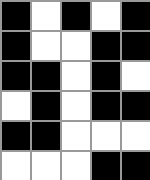[["black", "white", "black", "white", "black"], ["black", "white", "white", "black", "black"], ["black", "black", "white", "black", "white"], ["white", "black", "white", "black", "black"], ["black", "black", "white", "white", "white"], ["white", "white", "white", "black", "black"]]